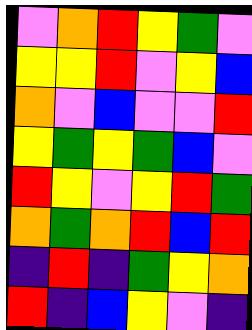[["violet", "orange", "red", "yellow", "green", "violet"], ["yellow", "yellow", "red", "violet", "yellow", "blue"], ["orange", "violet", "blue", "violet", "violet", "red"], ["yellow", "green", "yellow", "green", "blue", "violet"], ["red", "yellow", "violet", "yellow", "red", "green"], ["orange", "green", "orange", "red", "blue", "red"], ["indigo", "red", "indigo", "green", "yellow", "orange"], ["red", "indigo", "blue", "yellow", "violet", "indigo"]]